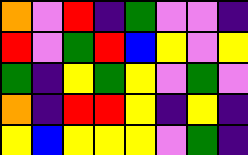[["orange", "violet", "red", "indigo", "green", "violet", "violet", "indigo"], ["red", "violet", "green", "red", "blue", "yellow", "violet", "yellow"], ["green", "indigo", "yellow", "green", "yellow", "violet", "green", "violet"], ["orange", "indigo", "red", "red", "yellow", "indigo", "yellow", "indigo"], ["yellow", "blue", "yellow", "yellow", "yellow", "violet", "green", "indigo"]]